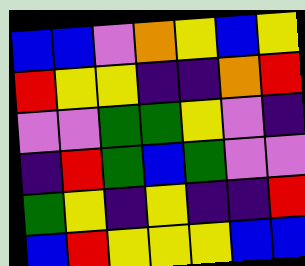[["blue", "blue", "violet", "orange", "yellow", "blue", "yellow"], ["red", "yellow", "yellow", "indigo", "indigo", "orange", "red"], ["violet", "violet", "green", "green", "yellow", "violet", "indigo"], ["indigo", "red", "green", "blue", "green", "violet", "violet"], ["green", "yellow", "indigo", "yellow", "indigo", "indigo", "red"], ["blue", "red", "yellow", "yellow", "yellow", "blue", "blue"]]